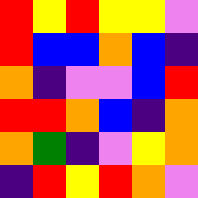[["red", "yellow", "red", "yellow", "yellow", "violet"], ["red", "blue", "blue", "orange", "blue", "indigo"], ["orange", "indigo", "violet", "violet", "blue", "red"], ["red", "red", "orange", "blue", "indigo", "orange"], ["orange", "green", "indigo", "violet", "yellow", "orange"], ["indigo", "red", "yellow", "red", "orange", "violet"]]